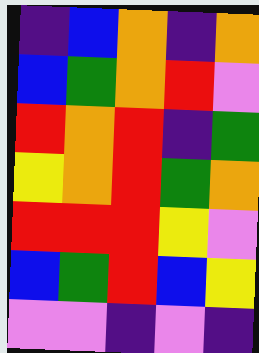[["indigo", "blue", "orange", "indigo", "orange"], ["blue", "green", "orange", "red", "violet"], ["red", "orange", "red", "indigo", "green"], ["yellow", "orange", "red", "green", "orange"], ["red", "red", "red", "yellow", "violet"], ["blue", "green", "red", "blue", "yellow"], ["violet", "violet", "indigo", "violet", "indigo"]]